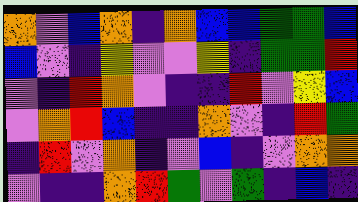[["orange", "violet", "blue", "orange", "indigo", "orange", "blue", "blue", "green", "green", "blue"], ["blue", "violet", "indigo", "yellow", "violet", "violet", "yellow", "indigo", "green", "green", "red"], ["violet", "indigo", "red", "orange", "violet", "indigo", "indigo", "red", "violet", "yellow", "blue"], ["violet", "orange", "red", "blue", "indigo", "indigo", "orange", "violet", "indigo", "red", "green"], ["indigo", "red", "violet", "orange", "indigo", "violet", "blue", "indigo", "violet", "orange", "orange"], ["violet", "indigo", "indigo", "orange", "red", "green", "violet", "green", "indigo", "blue", "indigo"]]